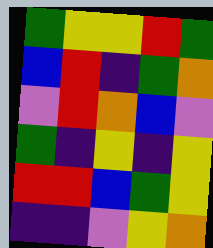[["green", "yellow", "yellow", "red", "green"], ["blue", "red", "indigo", "green", "orange"], ["violet", "red", "orange", "blue", "violet"], ["green", "indigo", "yellow", "indigo", "yellow"], ["red", "red", "blue", "green", "yellow"], ["indigo", "indigo", "violet", "yellow", "orange"]]